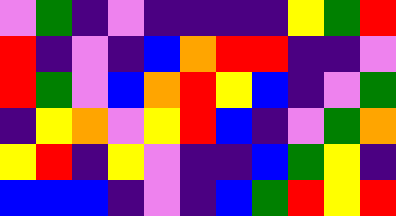[["violet", "green", "indigo", "violet", "indigo", "indigo", "indigo", "indigo", "yellow", "green", "red"], ["red", "indigo", "violet", "indigo", "blue", "orange", "red", "red", "indigo", "indigo", "violet"], ["red", "green", "violet", "blue", "orange", "red", "yellow", "blue", "indigo", "violet", "green"], ["indigo", "yellow", "orange", "violet", "yellow", "red", "blue", "indigo", "violet", "green", "orange"], ["yellow", "red", "indigo", "yellow", "violet", "indigo", "indigo", "blue", "green", "yellow", "indigo"], ["blue", "blue", "blue", "indigo", "violet", "indigo", "blue", "green", "red", "yellow", "red"]]